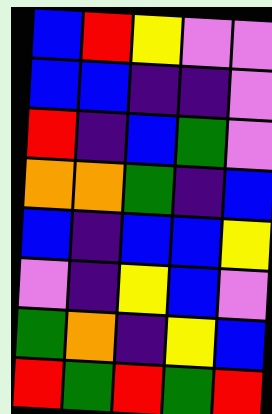[["blue", "red", "yellow", "violet", "violet"], ["blue", "blue", "indigo", "indigo", "violet"], ["red", "indigo", "blue", "green", "violet"], ["orange", "orange", "green", "indigo", "blue"], ["blue", "indigo", "blue", "blue", "yellow"], ["violet", "indigo", "yellow", "blue", "violet"], ["green", "orange", "indigo", "yellow", "blue"], ["red", "green", "red", "green", "red"]]